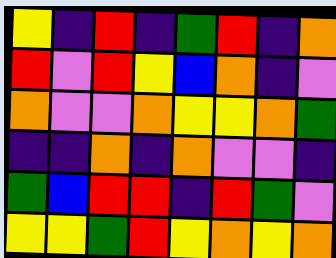[["yellow", "indigo", "red", "indigo", "green", "red", "indigo", "orange"], ["red", "violet", "red", "yellow", "blue", "orange", "indigo", "violet"], ["orange", "violet", "violet", "orange", "yellow", "yellow", "orange", "green"], ["indigo", "indigo", "orange", "indigo", "orange", "violet", "violet", "indigo"], ["green", "blue", "red", "red", "indigo", "red", "green", "violet"], ["yellow", "yellow", "green", "red", "yellow", "orange", "yellow", "orange"]]